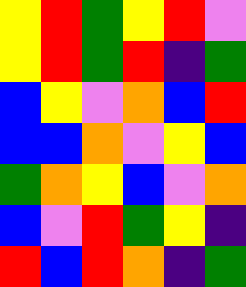[["yellow", "red", "green", "yellow", "red", "violet"], ["yellow", "red", "green", "red", "indigo", "green"], ["blue", "yellow", "violet", "orange", "blue", "red"], ["blue", "blue", "orange", "violet", "yellow", "blue"], ["green", "orange", "yellow", "blue", "violet", "orange"], ["blue", "violet", "red", "green", "yellow", "indigo"], ["red", "blue", "red", "orange", "indigo", "green"]]